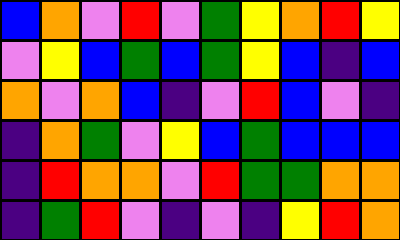[["blue", "orange", "violet", "red", "violet", "green", "yellow", "orange", "red", "yellow"], ["violet", "yellow", "blue", "green", "blue", "green", "yellow", "blue", "indigo", "blue"], ["orange", "violet", "orange", "blue", "indigo", "violet", "red", "blue", "violet", "indigo"], ["indigo", "orange", "green", "violet", "yellow", "blue", "green", "blue", "blue", "blue"], ["indigo", "red", "orange", "orange", "violet", "red", "green", "green", "orange", "orange"], ["indigo", "green", "red", "violet", "indigo", "violet", "indigo", "yellow", "red", "orange"]]